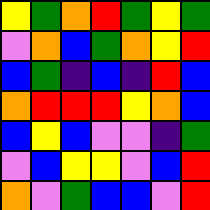[["yellow", "green", "orange", "red", "green", "yellow", "green"], ["violet", "orange", "blue", "green", "orange", "yellow", "red"], ["blue", "green", "indigo", "blue", "indigo", "red", "blue"], ["orange", "red", "red", "red", "yellow", "orange", "blue"], ["blue", "yellow", "blue", "violet", "violet", "indigo", "green"], ["violet", "blue", "yellow", "yellow", "violet", "blue", "red"], ["orange", "violet", "green", "blue", "blue", "violet", "red"]]